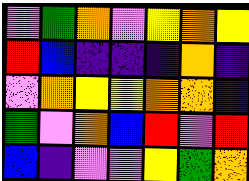[["violet", "green", "orange", "violet", "yellow", "orange", "yellow"], ["red", "blue", "indigo", "indigo", "indigo", "orange", "indigo"], ["violet", "orange", "yellow", "yellow", "orange", "orange", "indigo"], ["green", "violet", "orange", "blue", "red", "violet", "red"], ["blue", "indigo", "violet", "violet", "yellow", "green", "orange"]]